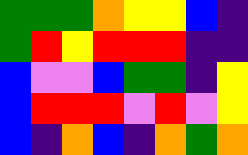[["green", "green", "green", "orange", "yellow", "yellow", "blue", "indigo"], ["green", "red", "yellow", "red", "red", "red", "indigo", "indigo"], ["blue", "violet", "violet", "blue", "green", "green", "indigo", "yellow"], ["blue", "red", "red", "red", "violet", "red", "violet", "yellow"], ["blue", "indigo", "orange", "blue", "indigo", "orange", "green", "orange"]]